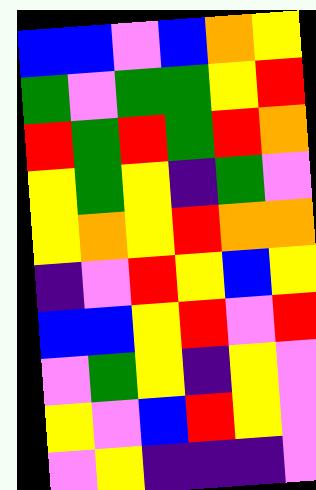[["blue", "blue", "violet", "blue", "orange", "yellow"], ["green", "violet", "green", "green", "yellow", "red"], ["red", "green", "red", "green", "red", "orange"], ["yellow", "green", "yellow", "indigo", "green", "violet"], ["yellow", "orange", "yellow", "red", "orange", "orange"], ["indigo", "violet", "red", "yellow", "blue", "yellow"], ["blue", "blue", "yellow", "red", "violet", "red"], ["violet", "green", "yellow", "indigo", "yellow", "violet"], ["yellow", "violet", "blue", "red", "yellow", "violet"], ["violet", "yellow", "indigo", "indigo", "indigo", "violet"]]